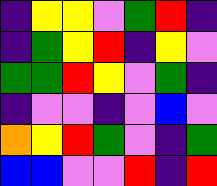[["indigo", "yellow", "yellow", "violet", "green", "red", "indigo"], ["indigo", "green", "yellow", "red", "indigo", "yellow", "violet"], ["green", "green", "red", "yellow", "violet", "green", "indigo"], ["indigo", "violet", "violet", "indigo", "violet", "blue", "violet"], ["orange", "yellow", "red", "green", "violet", "indigo", "green"], ["blue", "blue", "violet", "violet", "red", "indigo", "red"]]